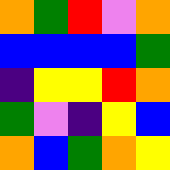[["orange", "green", "red", "violet", "orange"], ["blue", "blue", "blue", "blue", "green"], ["indigo", "yellow", "yellow", "red", "orange"], ["green", "violet", "indigo", "yellow", "blue"], ["orange", "blue", "green", "orange", "yellow"]]